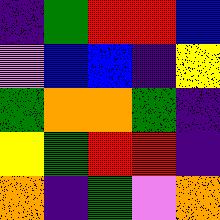[["indigo", "green", "red", "red", "blue"], ["violet", "blue", "blue", "indigo", "yellow"], ["green", "orange", "orange", "green", "indigo"], ["yellow", "green", "red", "red", "indigo"], ["orange", "indigo", "green", "violet", "orange"]]